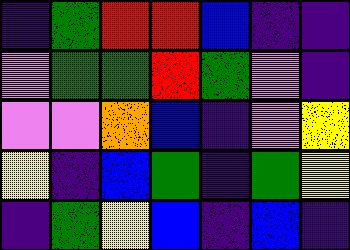[["indigo", "green", "red", "red", "blue", "indigo", "indigo"], ["violet", "green", "green", "red", "green", "violet", "indigo"], ["violet", "violet", "orange", "blue", "indigo", "violet", "yellow"], ["yellow", "indigo", "blue", "green", "indigo", "green", "yellow"], ["indigo", "green", "yellow", "blue", "indigo", "blue", "indigo"]]